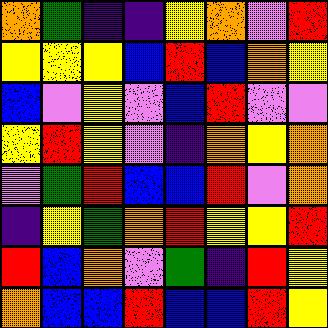[["orange", "green", "indigo", "indigo", "yellow", "orange", "violet", "red"], ["yellow", "yellow", "yellow", "blue", "red", "blue", "orange", "yellow"], ["blue", "violet", "yellow", "violet", "blue", "red", "violet", "violet"], ["yellow", "red", "yellow", "violet", "indigo", "orange", "yellow", "orange"], ["violet", "green", "red", "blue", "blue", "red", "violet", "orange"], ["indigo", "yellow", "green", "orange", "red", "yellow", "yellow", "red"], ["red", "blue", "orange", "violet", "green", "indigo", "red", "yellow"], ["orange", "blue", "blue", "red", "blue", "blue", "red", "yellow"]]